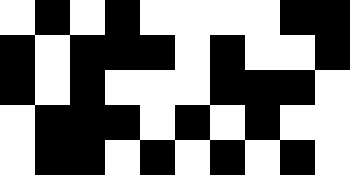[["white", "black", "white", "black", "white", "white", "white", "white", "black", "black"], ["black", "white", "black", "black", "black", "white", "black", "white", "white", "black"], ["black", "white", "black", "white", "white", "white", "black", "black", "black", "white"], ["white", "black", "black", "black", "white", "black", "white", "black", "white", "white"], ["white", "black", "black", "white", "black", "white", "black", "white", "black", "white"]]